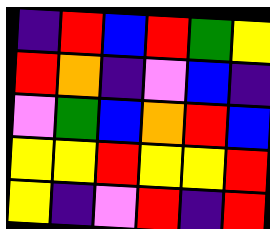[["indigo", "red", "blue", "red", "green", "yellow"], ["red", "orange", "indigo", "violet", "blue", "indigo"], ["violet", "green", "blue", "orange", "red", "blue"], ["yellow", "yellow", "red", "yellow", "yellow", "red"], ["yellow", "indigo", "violet", "red", "indigo", "red"]]